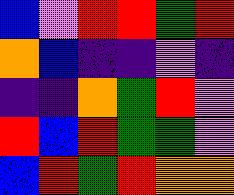[["blue", "violet", "red", "red", "green", "red"], ["orange", "blue", "indigo", "indigo", "violet", "indigo"], ["indigo", "indigo", "orange", "green", "red", "violet"], ["red", "blue", "red", "green", "green", "violet"], ["blue", "red", "green", "red", "orange", "orange"]]